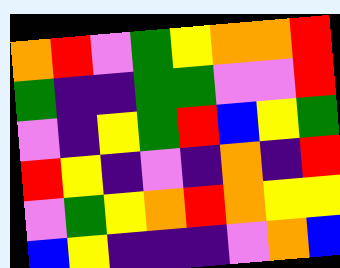[["orange", "red", "violet", "green", "yellow", "orange", "orange", "red"], ["green", "indigo", "indigo", "green", "green", "violet", "violet", "red"], ["violet", "indigo", "yellow", "green", "red", "blue", "yellow", "green"], ["red", "yellow", "indigo", "violet", "indigo", "orange", "indigo", "red"], ["violet", "green", "yellow", "orange", "red", "orange", "yellow", "yellow"], ["blue", "yellow", "indigo", "indigo", "indigo", "violet", "orange", "blue"]]